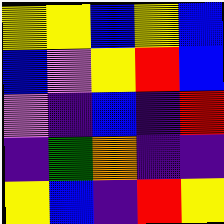[["yellow", "yellow", "blue", "yellow", "blue"], ["blue", "violet", "yellow", "red", "blue"], ["violet", "indigo", "blue", "indigo", "red"], ["indigo", "green", "orange", "indigo", "indigo"], ["yellow", "blue", "indigo", "red", "yellow"]]